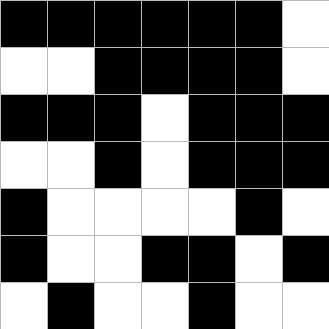[["black", "black", "black", "black", "black", "black", "white"], ["white", "white", "black", "black", "black", "black", "white"], ["black", "black", "black", "white", "black", "black", "black"], ["white", "white", "black", "white", "black", "black", "black"], ["black", "white", "white", "white", "white", "black", "white"], ["black", "white", "white", "black", "black", "white", "black"], ["white", "black", "white", "white", "black", "white", "white"]]